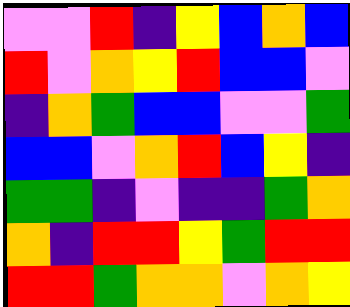[["violet", "violet", "red", "indigo", "yellow", "blue", "orange", "blue"], ["red", "violet", "orange", "yellow", "red", "blue", "blue", "violet"], ["indigo", "orange", "green", "blue", "blue", "violet", "violet", "green"], ["blue", "blue", "violet", "orange", "red", "blue", "yellow", "indigo"], ["green", "green", "indigo", "violet", "indigo", "indigo", "green", "orange"], ["orange", "indigo", "red", "red", "yellow", "green", "red", "red"], ["red", "red", "green", "orange", "orange", "violet", "orange", "yellow"]]